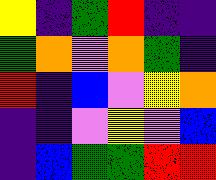[["yellow", "indigo", "green", "red", "indigo", "indigo"], ["green", "orange", "violet", "orange", "green", "indigo"], ["red", "indigo", "blue", "violet", "yellow", "orange"], ["indigo", "indigo", "violet", "yellow", "violet", "blue"], ["indigo", "blue", "green", "green", "red", "red"]]